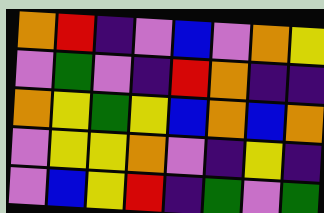[["orange", "red", "indigo", "violet", "blue", "violet", "orange", "yellow"], ["violet", "green", "violet", "indigo", "red", "orange", "indigo", "indigo"], ["orange", "yellow", "green", "yellow", "blue", "orange", "blue", "orange"], ["violet", "yellow", "yellow", "orange", "violet", "indigo", "yellow", "indigo"], ["violet", "blue", "yellow", "red", "indigo", "green", "violet", "green"]]